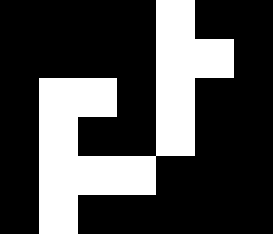[["black", "black", "black", "black", "white", "black", "black"], ["black", "black", "black", "black", "white", "white", "black"], ["black", "white", "white", "black", "white", "black", "black"], ["black", "white", "black", "black", "white", "black", "black"], ["black", "white", "white", "white", "black", "black", "black"], ["black", "white", "black", "black", "black", "black", "black"]]